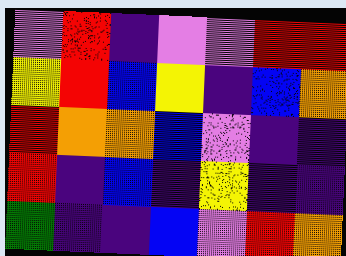[["violet", "red", "indigo", "violet", "violet", "red", "red"], ["yellow", "red", "blue", "yellow", "indigo", "blue", "orange"], ["red", "orange", "orange", "blue", "violet", "indigo", "indigo"], ["red", "indigo", "blue", "indigo", "yellow", "indigo", "indigo"], ["green", "indigo", "indigo", "blue", "violet", "red", "orange"]]